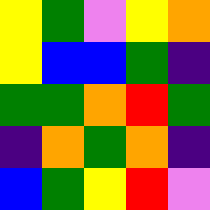[["yellow", "green", "violet", "yellow", "orange"], ["yellow", "blue", "blue", "green", "indigo"], ["green", "green", "orange", "red", "green"], ["indigo", "orange", "green", "orange", "indigo"], ["blue", "green", "yellow", "red", "violet"]]